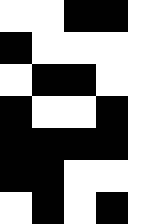[["white", "white", "black", "black", "white"], ["black", "white", "white", "white", "white"], ["white", "black", "black", "white", "white"], ["black", "white", "white", "black", "white"], ["black", "black", "black", "black", "white"], ["black", "black", "white", "white", "white"], ["white", "black", "white", "black", "white"]]